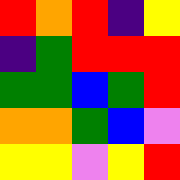[["red", "orange", "red", "indigo", "yellow"], ["indigo", "green", "red", "red", "red"], ["green", "green", "blue", "green", "red"], ["orange", "orange", "green", "blue", "violet"], ["yellow", "yellow", "violet", "yellow", "red"]]